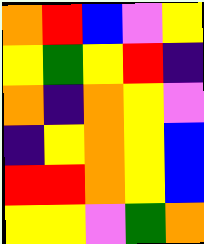[["orange", "red", "blue", "violet", "yellow"], ["yellow", "green", "yellow", "red", "indigo"], ["orange", "indigo", "orange", "yellow", "violet"], ["indigo", "yellow", "orange", "yellow", "blue"], ["red", "red", "orange", "yellow", "blue"], ["yellow", "yellow", "violet", "green", "orange"]]